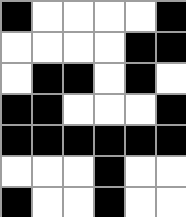[["black", "white", "white", "white", "white", "black"], ["white", "white", "white", "white", "black", "black"], ["white", "black", "black", "white", "black", "white"], ["black", "black", "white", "white", "white", "black"], ["black", "black", "black", "black", "black", "black"], ["white", "white", "white", "black", "white", "white"], ["black", "white", "white", "black", "white", "white"]]